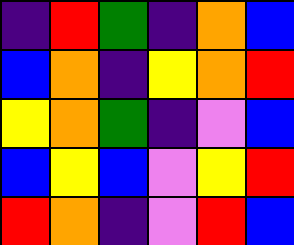[["indigo", "red", "green", "indigo", "orange", "blue"], ["blue", "orange", "indigo", "yellow", "orange", "red"], ["yellow", "orange", "green", "indigo", "violet", "blue"], ["blue", "yellow", "blue", "violet", "yellow", "red"], ["red", "orange", "indigo", "violet", "red", "blue"]]